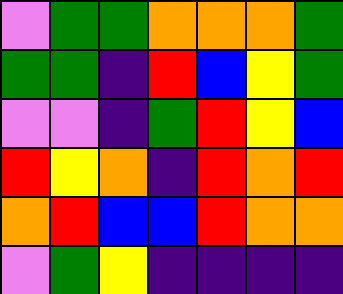[["violet", "green", "green", "orange", "orange", "orange", "green"], ["green", "green", "indigo", "red", "blue", "yellow", "green"], ["violet", "violet", "indigo", "green", "red", "yellow", "blue"], ["red", "yellow", "orange", "indigo", "red", "orange", "red"], ["orange", "red", "blue", "blue", "red", "orange", "orange"], ["violet", "green", "yellow", "indigo", "indigo", "indigo", "indigo"]]